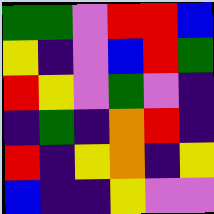[["green", "green", "violet", "red", "red", "blue"], ["yellow", "indigo", "violet", "blue", "red", "green"], ["red", "yellow", "violet", "green", "violet", "indigo"], ["indigo", "green", "indigo", "orange", "red", "indigo"], ["red", "indigo", "yellow", "orange", "indigo", "yellow"], ["blue", "indigo", "indigo", "yellow", "violet", "violet"]]